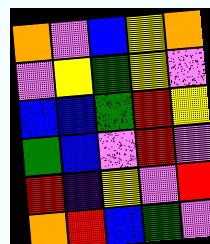[["orange", "violet", "blue", "yellow", "orange"], ["violet", "yellow", "green", "yellow", "violet"], ["blue", "blue", "green", "red", "yellow"], ["green", "blue", "violet", "red", "violet"], ["red", "indigo", "yellow", "violet", "red"], ["orange", "red", "blue", "green", "violet"]]